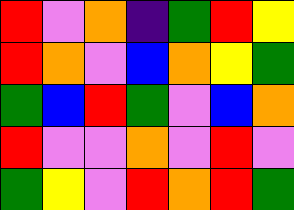[["red", "violet", "orange", "indigo", "green", "red", "yellow"], ["red", "orange", "violet", "blue", "orange", "yellow", "green"], ["green", "blue", "red", "green", "violet", "blue", "orange"], ["red", "violet", "violet", "orange", "violet", "red", "violet"], ["green", "yellow", "violet", "red", "orange", "red", "green"]]